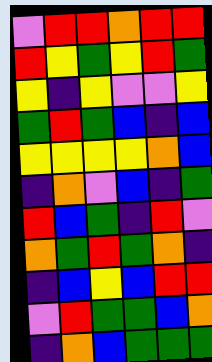[["violet", "red", "red", "orange", "red", "red"], ["red", "yellow", "green", "yellow", "red", "green"], ["yellow", "indigo", "yellow", "violet", "violet", "yellow"], ["green", "red", "green", "blue", "indigo", "blue"], ["yellow", "yellow", "yellow", "yellow", "orange", "blue"], ["indigo", "orange", "violet", "blue", "indigo", "green"], ["red", "blue", "green", "indigo", "red", "violet"], ["orange", "green", "red", "green", "orange", "indigo"], ["indigo", "blue", "yellow", "blue", "red", "red"], ["violet", "red", "green", "green", "blue", "orange"], ["indigo", "orange", "blue", "green", "green", "green"]]